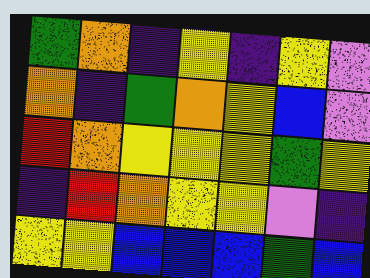[["green", "orange", "indigo", "yellow", "indigo", "yellow", "violet"], ["orange", "indigo", "green", "orange", "yellow", "blue", "violet"], ["red", "orange", "yellow", "yellow", "yellow", "green", "yellow"], ["indigo", "red", "orange", "yellow", "yellow", "violet", "indigo"], ["yellow", "yellow", "blue", "blue", "blue", "green", "blue"]]